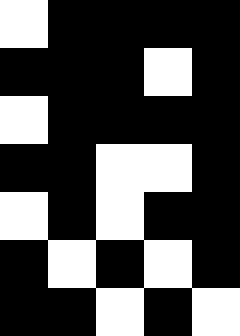[["white", "black", "black", "black", "black"], ["black", "black", "black", "white", "black"], ["white", "black", "black", "black", "black"], ["black", "black", "white", "white", "black"], ["white", "black", "white", "black", "black"], ["black", "white", "black", "white", "black"], ["black", "black", "white", "black", "white"]]